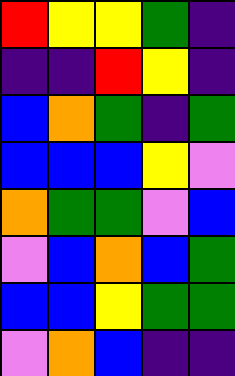[["red", "yellow", "yellow", "green", "indigo"], ["indigo", "indigo", "red", "yellow", "indigo"], ["blue", "orange", "green", "indigo", "green"], ["blue", "blue", "blue", "yellow", "violet"], ["orange", "green", "green", "violet", "blue"], ["violet", "blue", "orange", "blue", "green"], ["blue", "blue", "yellow", "green", "green"], ["violet", "orange", "blue", "indigo", "indigo"]]